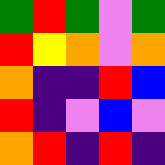[["green", "red", "green", "violet", "green"], ["red", "yellow", "orange", "violet", "orange"], ["orange", "indigo", "indigo", "red", "blue"], ["red", "indigo", "violet", "blue", "violet"], ["orange", "red", "indigo", "red", "indigo"]]